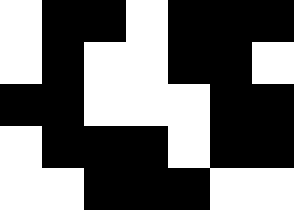[["white", "black", "black", "white", "black", "black", "black"], ["white", "black", "white", "white", "black", "black", "white"], ["black", "black", "white", "white", "white", "black", "black"], ["white", "black", "black", "black", "white", "black", "black"], ["white", "white", "black", "black", "black", "white", "white"]]